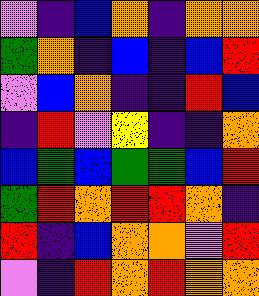[["violet", "indigo", "blue", "orange", "indigo", "orange", "orange"], ["green", "orange", "indigo", "blue", "indigo", "blue", "red"], ["violet", "blue", "orange", "indigo", "indigo", "red", "blue"], ["indigo", "red", "violet", "yellow", "indigo", "indigo", "orange"], ["blue", "green", "blue", "green", "green", "blue", "red"], ["green", "red", "orange", "red", "red", "orange", "indigo"], ["red", "indigo", "blue", "orange", "orange", "violet", "red"], ["violet", "indigo", "red", "orange", "red", "orange", "orange"]]